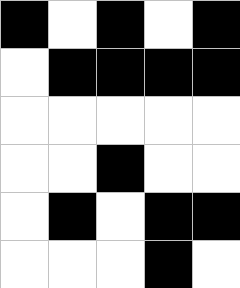[["black", "white", "black", "white", "black"], ["white", "black", "black", "black", "black"], ["white", "white", "white", "white", "white"], ["white", "white", "black", "white", "white"], ["white", "black", "white", "black", "black"], ["white", "white", "white", "black", "white"]]